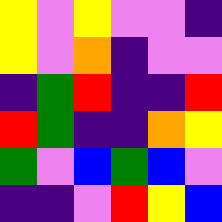[["yellow", "violet", "yellow", "violet", "violet", "indigo"], ["yellow", "violet", "orange", "indigo", "violet", "violet"], ["indigo", "green", "red", "indigo", "indigo", "red"], ["red", "green", "indigo", "indigo", "orange", "yellow"], ["green", "violet", "blue", "green", "blue", "violet"], ["indigo", "indigo", "violet", "red", "yellow", "blue"]]